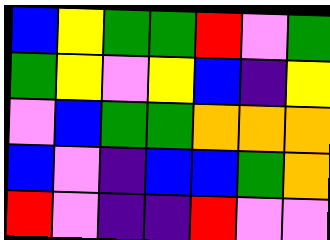[["blue", "yellow", "green", "green", "red", "violet", "green"], ["green", "yellow", "violet", "yellow", "blue", "indigo", "yellow"], ["violet", "blue", "green", "green", "orange", "orange", "orange"], ["blue", "violet", "indigo", "blue", "blue", "green", "orange"], ["red", "violet", "indigo", "indigo", "red", "violet", "violet"]]